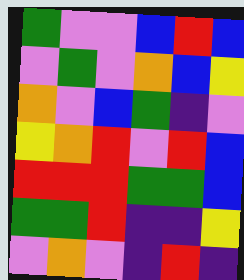[["green", "violet", "violet", "blue", "red", "blue"], ["violet", "green", "violet", "orange", "blue", "yellow"], ["orange", "violet", "blue", "green", "indigo", "violet"], ["yellow", "orange", "red", "violet", "red", "blue"], ["red", "red", "red", "green", "green", "blue"], ["green", "green", "red", "indigo", "indigo", "yellow"], ["violet", "orange", "violet", "indigo", "red", "indigo"]]